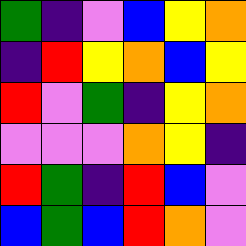[["green", "indigo", "violet", "blue", "yellow", "orange"], ["indigo", "red", "yellow", "orange", "blue", "yellow"], ["red", "violet", "green", "indigo", "yellow", "orange"], ["violet", "violet", "violet", "orange", "yellow", "indigo"], ["red", "green", "indigo", "red", "blue", "violet"], ["blue", "green", "blue", "red", "orange", "violet"]]